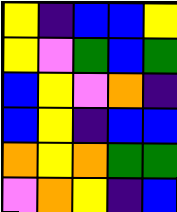[["yellow", "indigo", "blue", "blue", "yellow"], ["yellow", "violet", "green", "blue", "green"], ["blue", "yellow", "violet", "orange", "indigo"], ["blue", "yellow", "indigo", "blue", "blue"], ["orange", "yellow", "orange", "green", "green"], ["violet", "orange", "yellow", "indigo", "blue"]]